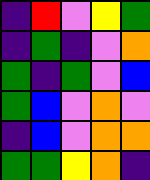[["indigo", "red", "violet", "yellow", "green"], ["indigo", "green", "indigo", "violet", "orange"], ["green", "indigo", "green", "violet", "blue"], ["green", "blue", "violet", "orange", "violet"], ["indigo", "blue", "violet", "orange", "orange"], ["green", "green", "yellow", "orange", "indigo"]]